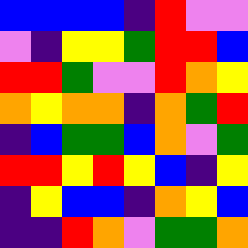[["blue", "blue", "blue", "blue", "indigo", "red", "violet", "violet"], ["violet", "indigo", "yellow", "yellow", "green", "red", "red", "blue"], ["red", "red", "green", "violet", "violet", "red", "orange", "yellow"], ["orange", "yellow", "orange", "orange", "indigo", "orange", "green", "red"], ["indigo", "blue", "green", "green", "blue", "orange", "violet", "green"], ["red", "red", "yellow", "red", "yellow", "blue", "indigo", "yellow"], ["indigo", "yellow", "blue", "blue", "indigo", "orange", "yellow", "blue"], ["indigo", "indigo", "red", "orange", "violet", "green", "green", "orange"]]